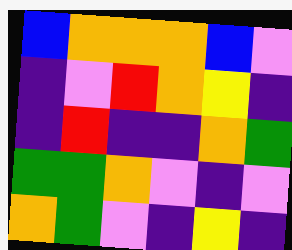[["blue", "orange", "orange", "orange", "blue", "violet"], ["indigo", "violet", "red", "orange", "yellow", "indigo"], ["indigo", "red", "indigo", "indigo", "orange", "green"], ["green", "green", "orange", "violet", "indigo", "violet"], ["orange", "green", "violet", "indigo", "yellow", "indigo"]]